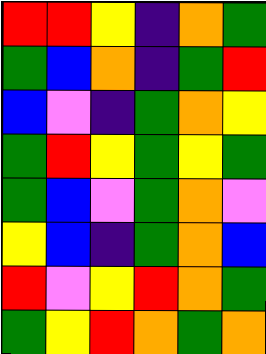[["red", "red", "yellow", "indigo", "orange", "green"], ["green", "blue", "orange", "indigo", "green", "red"], ["blue", "violet", "indigo", "green", "orange", "yellow"], ["green", "red", "yellow", "green", "yellow", "green"], ["green", "blue", "violet", "green", "orange", "violet"], ["yellow", "blue", "indigo", "green", "orange", "blue"], ["red", "violet", "yellow", "red", "orange", "green"], ["green", "yellow", "red", "orange", "green", "orange"]]